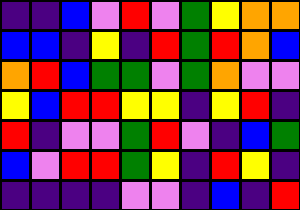[["indigo", "indigo", "blue", "violet", "red", "violet", "green", "yellow", "orange", "orange"], ["blue", "blue", "indigo", "yellow", "indigo", "red", "green", "red", "orange", "blue"], ["orange", "red", "blue", "green", "green", "violet", "green", "orange", "violet", "violet"], ["yellow", "blue", "red", "red", "yellow", "yellow", "indigo", "yellow", "red", "indigo"], ["red", "indigo", "violet", "violet", "green", "red", "violet", "indigo", "blue", "green"], ["blue", "violet", "red", "red", "green", "yellow", "indigo", "red", "yellow", "indigo"], ["indigo", "indigo", "indigo", "indigo", "violet", "violet", "indigo", "blue", "indigo", "red"]]